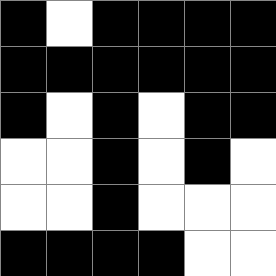[["black", "white", "black", "black", "black", "black"], ["black", "black", "black", "black", "black", "black"], ["black", "white", "black", "white", "black", "black"], ["white", "white", "black", "white", "black", "white"], ["white", "white", "black", "white", "white", "white"], ["black", "black", "black", "black", "white", "white"]]